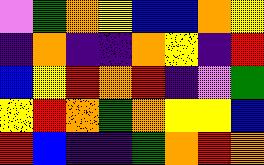[["violet", "green", "orange", "yellow", "blue", "blue", "orange", "yellow"], ["indigo", "orange", "indigo", "indigo", "orange", "yellow", "indigo", "red"], ["blue", "yellow", "red", "orange", "red", "indigo", "violet", "green"], ["yellow", "red", "orange", "green", "orange", "yellow", "yellow", "blue"], ["red", "blue", "indigo", "indigo", "green", "orange", "red", "orange"]]